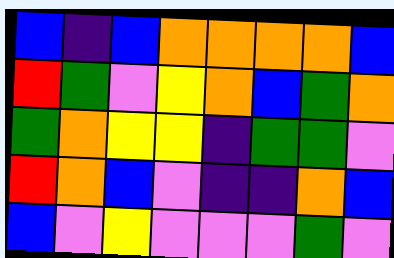[["blue", "indigo", "blue", "orange", "orange", "orange", "orange", "blue"], ["red", "green", "violet", "yellow", "orange", "blue", "green", "orange"], ["green", "orange", "yellow", "yellow", "indigo", "green", "green", "violet"], ["red", "orange", "blue", "violet", "indigo", "indigo", "orange", "blue"], ["blue", "violet", "yellow", "violet", "violet", "violet", "green", "violet"]]